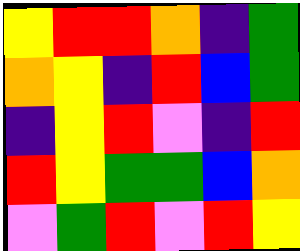[["yellow", "red", "red", "orange", "indigo", "green"], ["orange", "yellow", "indigo", "red", "blue", "green"], ["indigo", "yellow", "red", "violet", "indigo", "red"], ["red", "yellow", "green", "green", "blue", "orange"], ["violet", "green", "red", "violet", "red", "yellow"]]